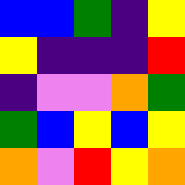[["blue", "blue", "green", "indigo", "yellow"], ["yellow", "indigo", "indigo", "indigo", "red"], ["indigo", "violet", "violet", "orange", "green"], ["green", "blue", "yellow", "blue", "yellow"], ["orange", "violet", "red", "yellow", "orange"]]